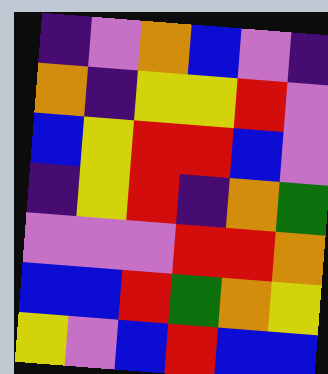[["indigo", "violet", "orange", "blue", "violet", "indigo"], ["orange", "indigo", "yellow", "yellow", "red", "violet"], ["blue", "yellow", "red", "red", "blue", "violet"], ["indigo", "yellow", "red", "indigo", "orange", "green"], ["violet", "violet", "violet", "red", "red", "orange"], ["blue", "blue", "red", "green", "orange", "yellow"], ["yellow", "violet", "blue", "red", "blue", "blue"]]